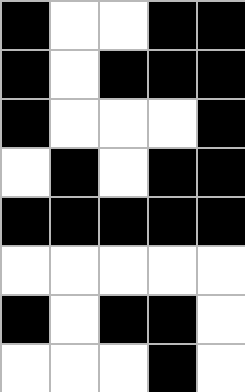[["black", "white", "white", "black", "black"], ["black", "white", "black", "black", "black"], ["black", "white", "white", "white", "black"], ["white", "black", "white", "black", "black"], ["black", "black", "black", "black", "black"], ["white", "white", "white", "white", "white"], ["black", "white", "black", "black", "white"], ["white", "white", "white", "black", "white"]]